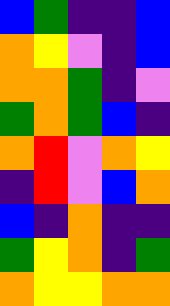[["blue", "green", "indigo", "indigo", "blue"], ["orange", "yellow", "violet", "indigo", "blue"], ["orange", "orange", "green", "indigo", "violet"], ["green", "orange", "green", "blue", "indigo"], ["orange", "red", "violet", "orange", "yellow"], ["indigo", "red", "violet", "blue", "orange"], ["blue", "indigo", "orange", "indigo", "indigo"], ["green", "yellow", "orange", "indigo", "green"], ["orange", "yellow", "yellow", "orange", "orange"]]